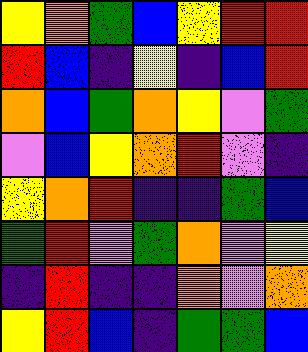[["yellow", "orange", "green", "blue", "yellow", "red", "red"], ["red", "blue", "indigo", "yellow", "indigo", "blue", "red"], ["orange", "blue", "green", "orange", "yellow", "violet", "green"], ["violet", "blue", "yellow", "orange", "red", "violet", "indigo"], ["yellow", "orange", "red", "indigo", "indigo", "green", "blue"], ["green", "red", "violet", "green", "orange", "violet", "yellow"], ["indigo", "red", "indigo", "indigo", "orange", "violet", "orange"], ["yellow", "red", "blue", "indigo", "green", "green", "blue"]]